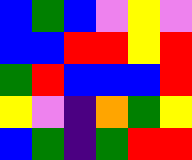[["blue", "green", "blue", "violet", "yellow", "violet"], ["blue", "blue", "red", "red", "yellow", "red"], ["green", "red", "blue", "blue", "blue", "red"], ["yellow", "violet", "indigo", "orange", "green", "yellow"], ["blue", "green", "indigo", "green", "red", "red"]]